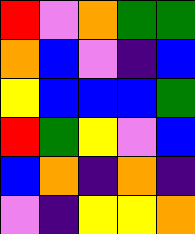[["red", "violet", "orange", "green", "green"], ["orange", "blue", "violet", "indigo", "blue"], ["yellow", "blue", "blue", "blue", "green"], ["red", "green", "yellow", "violet", "blue"], ["blue", "orange", "indigo", "orange", "indigo"], ["violet", "indigo", "yellow", "yellow", "orange"]]